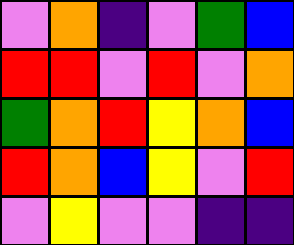[["violet", "orange", "indigo", "violet", "green", "blue"], ["red", "red", "violet", "red", "violet", "orange"], ["green", "orange", "red", "yellow", "orange", "blue"], ["red", "orange", "blue", "yellow", "violet", "red"], ["violet", "yellow", "violet", "violet", "indigo", "indigo"]]